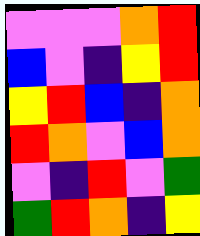[["violet", "violet", "violet", "orange", "red"], ["blue", "violet", "indigo", "yellow", "red"], ["yellow", "red", "blue", "indigo", "orange"], ["red", "orange", "violet", "blue", "orange"], ["violet", "indigo", "red", "violet", "green"], ["green", "red", "orange", "indigo", "yellow"]]